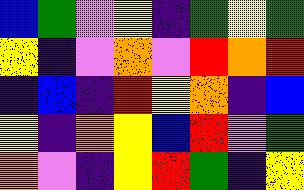[["blue", "green", "violet", "yellow", "indigo", "green", "yellow", "green"], ["yellow", "indigo", "violet", "orange", "violet", "red", "orange", "red"], ["indigo", "blue", "indigo", "red", "yellow", "orange", "indigo", "blue"], ["yellow", "indigo", "orange", "yellow", "blue", "red", "violet", "green"], ["orange", "violet", "indigo", "yellow", "red", "green", "indigo", "yellow"]]